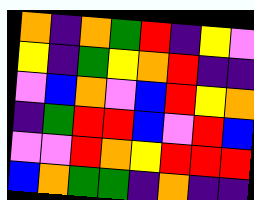[["orange", "indigo", "orange", "green", "red", "indigo", "yellow", "violet"], ["yellow", "indigo", "green", "yellow", "orange", "red", "indigo", "indigo"], ["violet", "blue", "orange", "violet", "blue", "red", "yellow", "orange"], ["indigo", "green", "red", "red", "blue", "violet", "red", "blue"], ["violet", "violet", "red", "orange", "yellow", "red", "red", "red"], ["blue", "orange", "green", "green", "indigo", "orange", "indigo", "indigo"]]